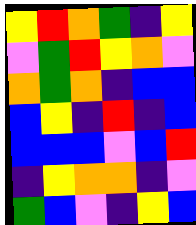[["yellow", "red", "orange", "green", "indigo", "yellow"], ["violet", "green", "red", "yellow", "orange", "violet"], ["orange", "green", "orange", "indigo", "blue", "blue"], ["blue", "yellow", "indigo", "red", "indigo", "blue"], ["blue", "blue", "blue", "violet", "blue", "red"], ["indigo", "yellow", "orange", "orange", "indigo", "violet"], ["green", "blue", "violet", "indigo", "yellow", "blue"]]